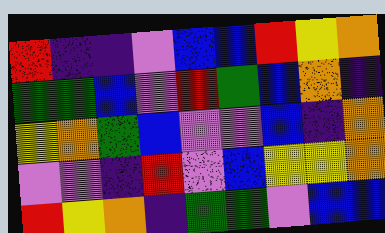[["red", "indigo", "indigo", "violet", "blue", "blue", "red", "yellow", "orange"], ["green", "green", "blue", "violet", "red", "green", "blue", "orange", "indigo"], ["yellow", "orange", "green", "blue", "violet", "violet", "blue", "indigo", "orange"], ["violet", "violet", "indigo", "red", "violet", "blue", "yellow", "yellow", "orange"], ["red", "yellow", "orange", "indigo", "green", "green", "violet", "blue", "blue"]]